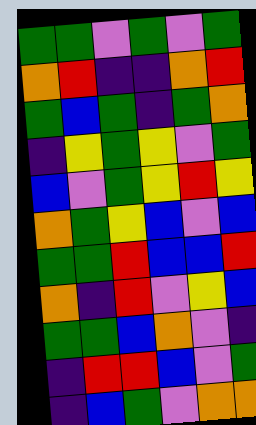[["green", "green", "violet", "green", "violet", "green"], ["orange", "red", "indigo", "indigo", "orange", "red"], ["green", "blue", "green", "indigo", "green", "orange"], ["indigo", "yellow", "green", "yellow", "violet", "green"], ["blue", "violet", "green", "yellow", "red", "yellow"], ["orange", "green", "yellow", "blue", "violet", "blue"], ["green", "green", "red", "blue", "blue", "red"], ["orange", "indigo", "red", "violet", "yellow", "blue"], ["green", "green", "blue", "orange", "violet", "indigo"], ["indigo", "red", "red", "blue", "violet", "green"], ["indigo", "blue", "green", "violet", "orange", "orange"]]